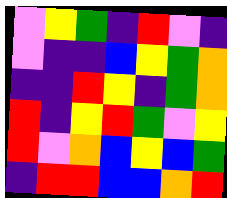[["violet", "yellow", "green", "indigo", "red", "violet", "indigo"], ["violet", "indigo", "indigo", "blue", "yellow", "green", "orange"], ["indigo", "indigo", "red", "yellow", "indigo", "green", "orange"], ["red", "indigo", "yellow", "red", "green", "violet", "yellow"], ["red", "violet", "orange", "blue", "yellow", "blue", "green"], ["indigo", "red", "red", "blue", "blue", "orange", "red"]]